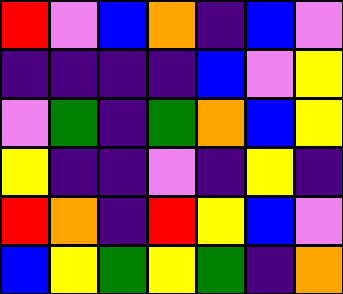[["red", "violet", "blue", "orange", "indigo", "blue", "violet"], ["indigo", "indigo", "indigo", "indigo", "blue", "violet", "yellow"], ["violet", "green", "indigo", "green", "orange", "blue", "yellow"], ["yellow", "indigo", "indigo", "violet", "indigo", "yellow", "indigo"], ["red", "orange", "indigo", "red", "yellow", "blue", "violet"], ["blue", "yellow", "green", "yellow", "green", "indigo", "orange"]]